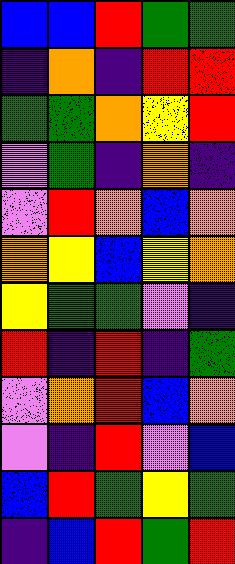[["blue", "blue", "red", "green", "green"], ["indigo", "orange", "indigo", "red", "red"], ["green", "green", "orange", "yellow", "red"], ["violet", "green", "indigo", "orange", "indigo"], ["violet", "red", "orange", "blue", "orange"], ["orange", "yellow", "blue", "yellow", "orange"], ["yellow", "green", "green", "violet", "indigo"], ["red", "indigo", "red", "indigo", "green"], ["violet", "orange", "red", "blue", "orange"], ["violet", "indigo", "red", "violet", "blue"], ["blue", "red", "green", "yellow", "green"], ["indigo", "blue", "red", "green", "red"]]